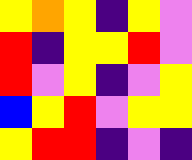[["yellow", "orange", "yellow", "indigo", "yellow", "violet"], ["red", "indigo", "yellow", "yellow", "red", "violet"], ["red", "violet", "yellow", "indigo", "violet", "yellow"], ["blue", "yellow", "red", "violet", "yellow", "yellow"], ["yellow", "red", "red", "indigo", "violet", "indigo"]]